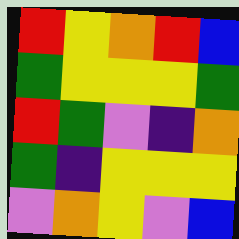[["red", "yellow", "orange", "red", "blue"], ["green", "yellow", "yellow", "yellow", "green"], ["red", "green", "violet", "indigo", "orange"], ["green", "indigo", "yellow", "yellow", "yellow"], ["violet", "orange", "yellow", "violet", "blue"]]